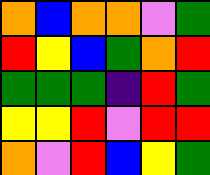[["orange", "blue", "orange", "orange", "violet", "green"], ["red", "yellow", "blue", "green", "orange", "red"], ["green", "green", "green", "indigo", "red", "green"], ["yellow", "yellow", "red", "violet", "red", "red"], ["orange", "violet", "red", "blue", "yellow", "green"]]